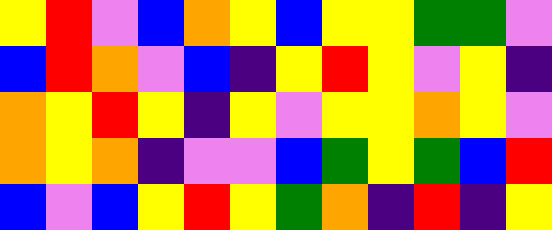[["yellow", "red", "violet", "blue", "orange", "yellow", "blue", "yellow", "yellow", "green", "green", "violet"], ["blue", "red", "orange", "violet", "blue", "indigo", "yellow", "red", "yellow", "violet", "yellow", "indigo"], ["orange", "yellow", "red", "yellow", "indigo", "yellow", "violet", "yellow", "yellow", "orange", "yellow", "violet"], ["orange", "yellow", "orange", "indigo", "violet", "violet", "blue", "green", "yellow", "green", "blue", "red"], ["blue", "violet", "blue", "yellow", "red", "yellow", "green", "orange", "indigo", "red", "indigo", "yellow"]]